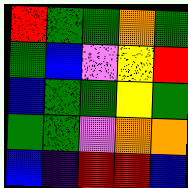[["red", "green", "green", "orange", "green"], ["green", "blue", "violet", "yellow", "red"], ["blue", "green", "green", "yellow", "green"], ["green", "green", "violet", "orange", "orange"], ["blue", "indigo", "red", "red", "blue"]]